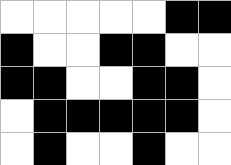[["white", "white", "white", "white", "white", "black", "black"], ["black", "white", "white", "black", "black", "white", "white"], ["black", "black", "white", "white", "black", "black", "white"], ["white", "black", "black", "black", "black", "black", "white"], ["white", "black", "white", "white", "black", "white", "white"]]